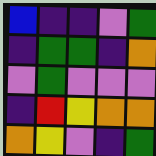[["blue", "indigo", "indigo", "violet", "green"], ["indigo", "green", "green", "indigo", "orange"], ["violet", "green", "violet", "violet", "violet"], ["indigo", "red", "yellow", "orange", "orange"], ["orange", "yellow", "violet", "indigo", "green"]]